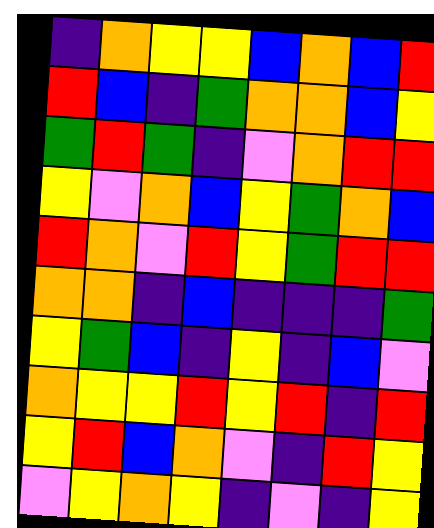[["indigo", "orange", "yellow", "yellow", "blue", "orange", "blue", "red"], ["red", "blue", "indigo", "green", "orange", "orange", "blue", "yellow"], ["green", "red", "green", "indigo", "violet", "orange", "red", "red"], ["yellow", "violet", "orange", "blue", "yellow", "green", "orange", "blue"], ["red", "orange", "violet", "red", "yellow", "green", "red", "red"], ["orange", "orange", "indigo", "blue", "indigo", "indigo", "indigo", "green"], ["yellow", "green", "blue", "indigo", "yellow", "indigo", "blue", "violet"], ["orange", "yellow", "yellow", "red", "yellow", "red", "indigo", "red"], ["yellow", "red", "blue", "orange", "violet", "indigo", "red", "yellow"], ["violet", "yellow", "orange", "yellow", "indigo", "violet", "indigo", "yellow"]]